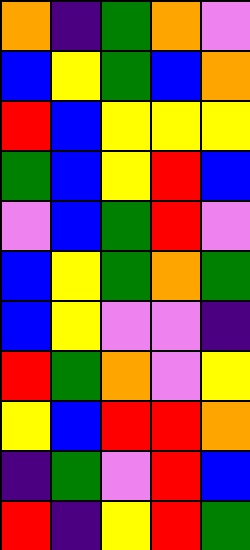[["orange", "indigo", "green", "orange", "violet"], ["blue", "yellow", "green", "blue", "orange"], ["red", "blue", "yellow", "yellow", "yellow"], ["green", "blue", "yellow", "red", "blue"], ["violet", "blue", "green", "red", "violet"], ["blue", "yellow", "green", "orange", "green"], ["blue", "yellow", "violet", "violet", "indigo"], ["red", "green", "orange", "violet", "yellow"], ["yellow", "blue", "red", "red", "orange"], ["indigo", "green", "violet", "red", "blue"], ["red", "indigo", "yellow", "red", "green"]]